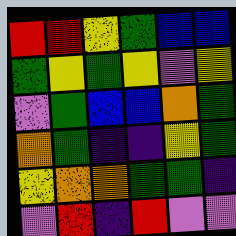[["red", "red", "yellow", "green", "blue", "blue"], ["green", "yellow", "green", "yellow", "violet", "yellow"], ["violet", "green", "blue", "blue", "orange", "green"], ["orange", "green", "indigo", "indigo", "yellow", "green"], ["yellow", "orange", "orange", "green", "green", "indigo"], ["violet", "red", "indigo", "red", "violet", "violet"]]